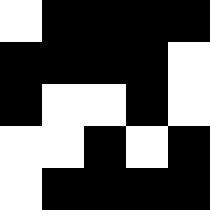[["white", "black", "black", "black", "black"], ["black", "black", "black", "black", "white"], ["black", "white", "white", "black", "white"], ["white", "white", "black", "white", "black"], ["white", "black", "black", "black", "black"]]